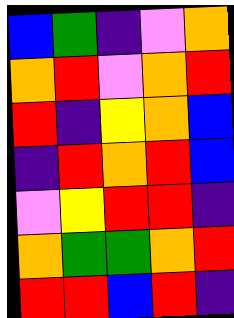[["blue", "green", "indigo", "violet", "orange"], ["orange", "red", "violet", "orange", "red"], ["red", "indigo", "yellow", "orange", "blue"], ["indigo", "red", "orange", "red", "blue"], ["violet", "yellow", "red", "red", "indigo"], ["orange", "green", "green", "orange", "red"], ["red", "red", "blue", "red", "indigo"]]